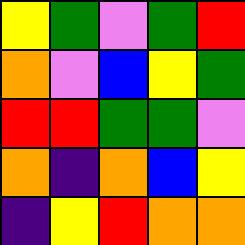[["yellow", "green", "violet", "green", "red"], ["orange", "violet", "blue", "yellow", "green"], ["red", "red", "green", "green", "violet"], ["orange", "indigo", "orange", "blue", "yellow"], ["indigo", "yellow", "red", "orange", "orange"]]